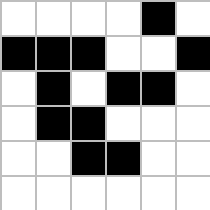[["white", "white", "white", "white", "black", "white"], ["black", "black", "black", "white", "white", "black"], ["white", "black", "white", "black", "black", "white"], ["white", "black", "black", "white", "white", "white"], ["white", "white", "black", "black", "white", "white"], ["white", "white", "white", "white", "white", "white"]]